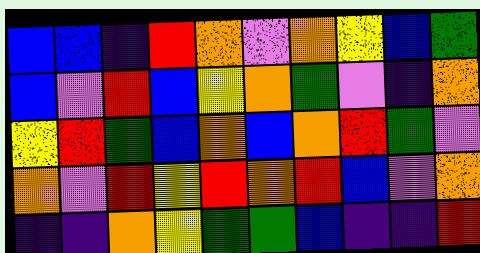[["blue", "blue", "indigo", "red", "orange", "violet", "orange", "yellow", "blue", "green"], ["blue", "violet", "red", "blue", "yellow", "orange", "green", "violet", "indigo", "orange"], ["yellow", "red", "green", "blue", "orange", "blue", "orange", "red", "green", "violet"], ["orange", "violet", "red", "yellow", "red", "orange", "red", "blue", "violet", "orange"], ["indigo", "indigo", "orange", "yellow", "green", "green", "blue", "indigo", "indigo", "red"]]